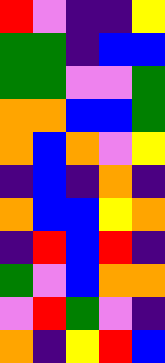[["red", "violet", "indigo", "indigo", "yellow"], ["green", "green", "indigo", "blue", "blue"], ["green", "green", "violet", "violet", "green"], ["orange", "orange", "blue", "blue", "green"], ["orange", "blue", "orange", "violet", "yellow"], ["indigo", "blue", "indigo", "orange", "indigo"], ["orange", "blue", "blue", "yellow", "orange"], ["indigo", "red", "blue", "red", "indigo"], ["green", "violet", "blue", "orange", "orange"], ["violet", "red", "green", "violet", "indigo"], ["orange", "indigo", "yellow", "red", "blue"]]